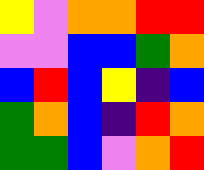[["yellow", "violet", "orange", "orange", "red", "red"], ["violet", "violet", "blue", "blue", "green", "orange"], ["blue", "red", "blue", "yellow", "indigo", "blue"], ["green", "orange", "blue", "indigo", "red", "orange"], ["green", "green", "blue", "violet", "orange", "red"]]